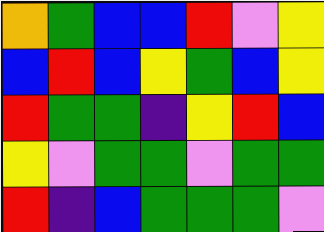[["orange", "green", "blue", "blue", "red", "violet", "yellow"], ["blue", "red", "blue", "yellow", "green", "blue", "yellow"], ["red", "green", "green", "indigo", "yellow", "red", "blue"], ["yellow", "violet", "green", "green", "violet", "green", "green"], ["red", "indigo", "blue", "green", "green", "green", "violet"]]